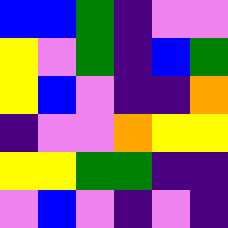[["blue", "blue", "green", "indigo", "violet", "violet"], ["yellow", "violet", "green", "indigo", "blue", "green"], ["yellow", "blue", "violet", "indigo", "indigo", "orange"], ["indigo", "violet", "violet", "orange", "yellow", "yellow"], ["yellow", "yellow", "green", "green", "indigo", "indigo"], ["violet", "blue", "violet", "indigo", "violet", "indigo"]]